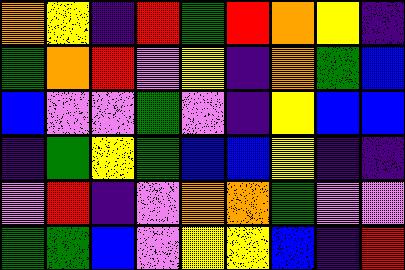[["orange", "yellow", "indigo", "red", "green", "red", "orange", "yellow", "indigo"], ["green", "orange", "red", "violet", "yellow", "indigo", "orange", "green", "blue"], ["blue", "violet", "violet", "green", "violet", "indigo", "yellow", "blue", "blue"], ["indigo", "green", "yellow", "green", "blue", "blue", "yellow", "indigo", "indigo"], ["violet", "red", "indigo", "violet", "orange", "orange", "green", "violet", "violet"], ["green", "green", "blue", "violet", "yellow", "yellow", "blue", "indigo", "red"]]